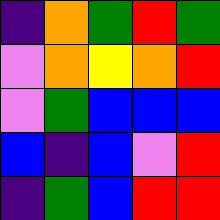[["indigo", "orange", "green", "red", "green"], ["violet", "orange", "yellow", "orange", "red"], ["violet", "green", "blue", "blue", "blue"], ["blue", "indigo", "blue", "violet", "red"], ["indigo", "green", "blue", "red", "red"]]